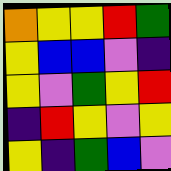[["orange", "yellow", "yellow", "red", "green"], ["yellow", "blue", "blue", "violet", "indigo"], ["yellow", "violet", "green", "yellow", "red"], ["indigo", "red", "yellow", "violet", "yellow"], ["yellow", "indigo", "green", "blue", "violet"]]